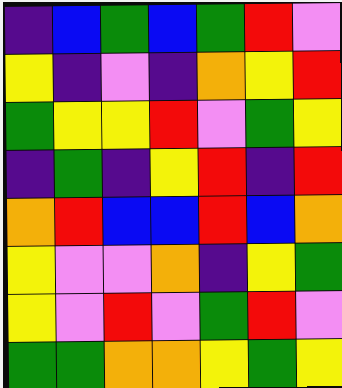[["indigo", "blue", "green", "blue", "green", "red", "violet"], ["yellow", "indigo", "violet", "indigo", "orange", "yellow", "red"], ["green", "yellow", "yellow", "red", "violet", "green", "yellow"], ["indigo", "green", "indigo", "yellow", "red", "indigo", "red"], ["orange", "red", "blue", "blue", "red", "blue", "orange"], ["yellow", "violet", "violet", "orange", "indigo", "yellow", "green"], ["yellow", "violet", "red", "violet", "green", "red", "violet"], ["green", "green", "orange", "orange", "yellow", "green", "yellow"]]